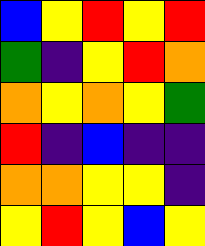[["blue", "yellow", "red", "yellow", "red"], ["green", "indigo", "yellow", "red", "orange"], ["orange", "yellow", "orange", "yellow", "green"], ["red", "indigo", "blue", "indigo", "indigo"], ["orange", "orange", "yellow", "yellow", "indigo"], ["yellow", "red", "yellow", "blue", "yellow"]]